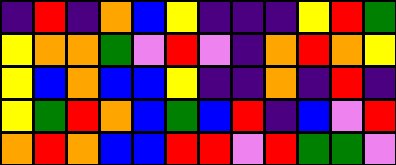[["indigo", "red", "indigo", "orange", "blue", "yellow", "indigo", "indigo", "indigo", "yellow", "red", "green"], ["yellow", "orange", "orange", "green", "violet", "red", "violet", "indigo", "orange", "red", "orange", "yellow"], ["yellow", "blue", "orange", "blue", "blue", "yellow", "indigo", "indigo", "orange", "indigo", "red", "indigo"], ["yellow", "green", "red", "orange", "blue", "green", "blue", "red", "indigo", "blue", "violet", "red"], ["orange", "red", "orange", "blue", "blue", "red", "red", "violet", "red", "green", "green", "violet"]]